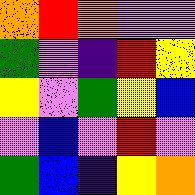[["orange", "red", "orange", "violet", "violet"], ["green", "violet", "indigo", "red", "yellow"], ["yellow", "violet", "green", "yellow", "blue"], ["violet", "blue", "violet", "red", "violet"], ["green", "blue", "indigo", "yellow", "orange"]]